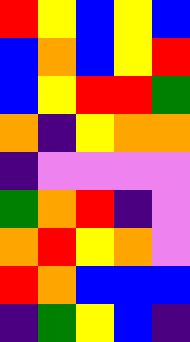[["red", "yellow", "blue", "yellow", "blue"], ["blue", "orange", "blue", "yellow", "red"], ["blue", "yellow", "red", "red", "green"], ["orange", "indigo", "yellow", "orange", "orange"], ["indigo", "violet", "violet", "violet", "violet"], ["green", "orange", "red", "indigo", "violet"], ["orange", "red", "yellow", "orange", "violet"], ["red", "orange", "blue", "blue", "blue"], ["indigo", "green", "yellow", "blue", "indigo"]]